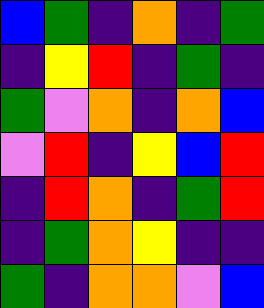[["blue", "green", "indigo", "orange", "indigo", "green"], ["indigo", "yellow", "red", "indigo", "green", "indigo"], ["green", "violet", "orange", "indigo", "orange", "blue"], ["violet", "red", "indigo", "yellow", "blue", "red"], ["indigo", "red", "orange", "indigo", "green", "red"], ["indigo", "green", "orange", "yellow", "indigo", "indigo"], ["green", "indigo", "orange", "orange", "violet", "blue"]]